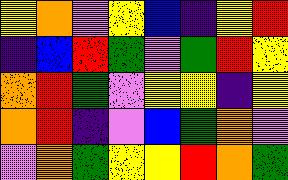[["yellow", "orange", "violet", "yellow", "blue", "indigo", "yellow", "red"], ["indigo", "blue", "red", "green", "violet", "green", "red", "yellow"], ["orange", "red", "green", "violet", "yellow", "yellow", "indigo", "yellow"], ["orange", "red", "indigo", "violet", "blue", "green", "orange", "violet"], ["violet", "orange", "green", "yellow", "yellow", "red", "orange", "green"]]